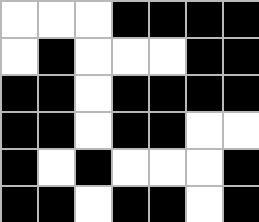[["white", "white", "white", "black", "black", "black", "black"], ["white", "black", "white", "white", "white", "black", "black"], ["black", "black", "white", "black", "black", "black", "black"], ["black", "black", "white", "black", "black", "white", "white"], ["black", "white", "black", "white", "white", "white", "black"], ["black", "black", "white", "black", "black", "white", "black"]]